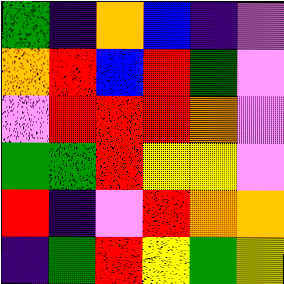[["green", "indigo", "orange", "blue", "indigo", "violet"], ["orange", "red", "blue", "red", "green", "violet"], ["violet", "red", "red", "red", "orange", "violet"], ["green", "green", "red", "yellow", "yellow", "violet"], ["red", "indigo", "violet", "red", "orange", "orange"], ["indigo", "green", "red", "yellow", "green", "yellow"]]